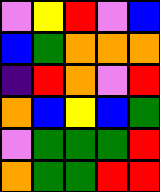[["violet", "yellow", "red", "violet", "blue"], ["blue", "green", "orange", "orange", "orange"], ["indigo", "red", "orange", "violet", "red"], ["orange", "blue", "yellow", "blue", "green"], ["violet", "green", "green", "green", "red"], ["orange", "green", "green", "red", "red"]]